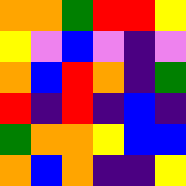[["orange", "orange", "green", "red", "red", "yellow"], ["yellow", "violet", "blue", "violet", "indigo", "violet"], ["orange", "blue", "red", "orange", "indigo", "green"], ["red", "indigo", "red", "indigo", "blue", "indigo"], ["green", "orange", "orange", "yellow", "blue", "blue"], ["orange", "blue", "orange", "indigo", "indigo", "yellow"]]